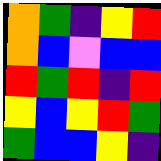[["orange", "green", "indigo", "yellow", "red"], ["orange", "blue", "violet", "blue", "blue"], ["red", "green", "red", "indigo", "red"], ["yellow", "blue", "yellow", "red", "green"], ["green", "blue", "blue", "yellow", "indigo"]]